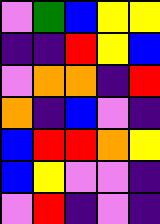[["violet", "green", "blue", "yellow", "yellow"], ["indigo", "indigo", "red", "yellow", "blue"], ["violet", "orange", "orange", "indigo", "red"], ["orange", "indigo", "blue", "violet", "indigo"], ["blue", "red", "red", "orange", "yellow"], ["blue", "yellow", "violet", "violet", "indigo"], ["violet", "red", "indigo", "violet", "indigo"]]